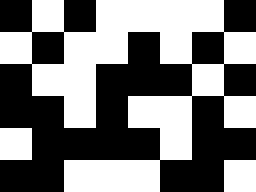[["black", "white", "black", "white", "white", "white", "white", "black"], ["white", "black", "white", "white", "black", "white", "black", "white"], ["black", "white", "white", "black", "black", "black", "white", "black"], ["black", "black", "white", "black", "white", "white", "black", "white"], ["white", "black", "black", "black", "black", "white", "black", "black"], ["black", "black", "white", "white", "white", "black", "black", "white"]]